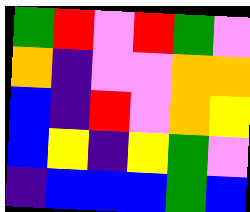[["green", "red", "violet", "red", "green", "violet"], ["orange", "indigo", "violet", "violet", "orange", "orange"], ["blue", "indigo", "red", "violet", "orange", "yellow"], ["blue", "yellow", "indigo", "yellow", "green", "violet"], ["indigo", "blue", "blue", "blue", "green", "blue"]]